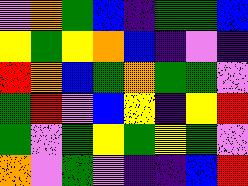[["violet", "orange", "green", "blue", "indigo", "green", "green", "blue"], ["yellow", "green", "yellow", "orange", "blue", "indigo", "violet", "indigo"], ["red", "orange", "blue", "green", "orange", "green", "green", "violet"], ["green", "red", "violet", "blue", "yellow", "indigo", "yellow", "red"], ["green", "violet", "green", "yellow", "green", "yellow", "green", "violet"], ["orange", "violet", "green", "violet", "indigo", "indigo", "blue", "red"]]